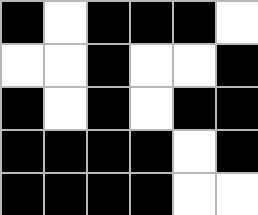[["black", "white", "black", "black", "black", "white"], ["white", "white", "black", "white", "white", "black"], ["black", "white", "black", "white", "black", "black"], ["black", "black", "black", "black", "white", "black"], ["black", "black", "black", "black", "white", "white"]]